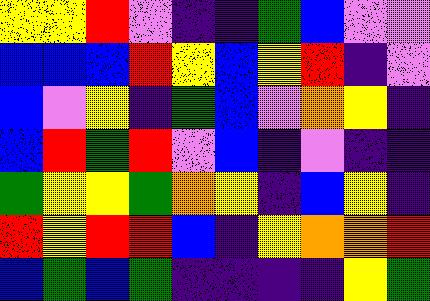[["yellow", "yellow", "red", "violet", "indigo", "indigo", "green", "blue", "violet", "violet"], ["blue", "blue", "blue", "red", "yellow", "blue", "yellow", "red", "indigo", "violet"], ["blue", "violet", "yellow", "indigo", "green", "blue", "violet", "orange", "yellow", "indigo"], ["blue", "red", "green", "red", "violet", "blue", "indigo", "violet", "indigo", "indigo"], ["green", "yellow", "yellow", "green", "orange", "yellow", "indigo", "blue", "yellow", "indigo"], ["red", "yellow", "red", "red", "blue", "indigo", "yellow", "orange", "orange", "red"], ["blue", "green", "blue", "green", "indigo", "indigo", "indigo", "indigo", "yellow", "green"]]